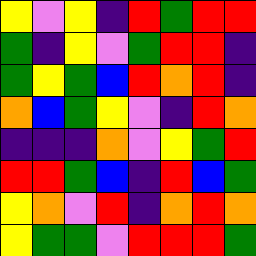[["yellow", "violet", "yellow", "indigo", "red", "green", "red", "red"], ["green", "indigo", "yellow", "violet", "green", "red", "red", "indigo"], ["green", "yellow", "green", "blue", "red", "orange", "red", "indigo"], ["orange", "blue", "green", "yellow", "violet", "indigo", "red", "orange"], ["indigo", "indigo", "indigo", "orange", "violet", "yellow", "green", "red"], ["red", "red", "green", "blue", "indigo", "red", "blue", "green"], ["yellow", "orange", "violet", "red", "indigo", "orange", "red", "orange"], ["yellow", "green", "green", "violet", "red", "red", "red", "green"]]